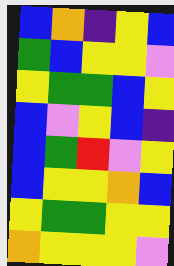[["blue", "orange", "indigo", "yellow", "blue"], ["green", "blue", "yellow", "yellow", "violet"], ["yellow", "green", "green", "blue", "yellow"], ["blue", "violet", "yellow", "blue", "indigo"], ["blue", "green", "red", "violet", "yellow"], ["blue", "yellow", "yellow", "orange", "blue"], ["yellow", "green", "green", "yellow", "yellow"], ["orange", "yellow", "yellow", "yellow", "violet"]]